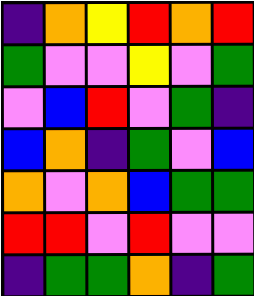[["indigo", "orange", "yellow", "red", "orange", "red"], ["green", "violet", "violet", "yellow", "violet", "green"], ["violet", "blue", "red", "violet", "green", "indigo"], ["blue", "orange", "indigo", "green", "violet", "blue"], ["orange", "violet", "orange", "blue", "green", "green"], ["red", "red", "violet", "red", "violet", "violet"], ["indigo", "green", "green", "orange", "indigo", "green"]]